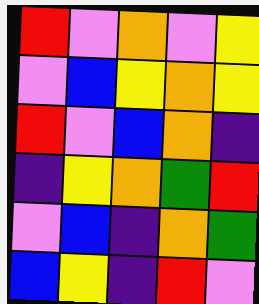[["red", "violet", "orange", "violet", "yellow"], ["violet", "blue", "yellow", "orange", "yellow"], ["red", "violet", "blue", "orange", "indigo"], ["indigo", "yellow", "orange", "green", "red"], ["violet", "blue", "indigo", "orange", "green"], ["blue", "yellow", "indigo", "red", "violet"]]